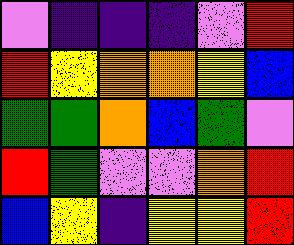[["violet", "indigo", "indigo", "indigo", "violet", "red"], ["red", "yellow", "orange", "orange", "yellow", "blue"], ["green", "green", "orange", "blue", "green", "violet"], ["red", "green", "violet", "violet", "orange", "red"], ["blue", "yellow", "indigo", "yellow", "yellow", "red"]]